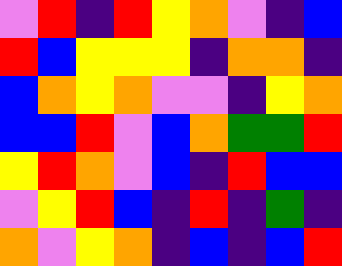[["violet", "red", "indigo", "red", "yellow", "orange", "violet", "indigo", "blue"], ["red", "blue", "yellow", "yellow", "yellow", "indigo", "orange", "orange", "indigo"], ["blue", "orange", "yellow", "orange", "violet", "violet", "indigo", "yellow", "orange"], ["blue", "blue", "red", "violet", "blue", "orange", "green", "green", "red"], ["yellow", "red", "orange", "violet", "blue", "indigo", "red", "blue", "blue"], ["violet", "yellow", "red", "blue", "indigo", "red", "indigo", "green", "indigo"], ["orange", "violet", "yellow", "orange", "indigo", "blue", "indigo", "blue", "red"]]